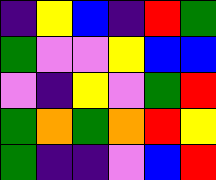[["indigo", "yellow", "blue", "indigo", "red", "green"], ["green", "violet", "violet", "yellow", "blue", "blue"], ["violet", "indigo", "yellow", "violet", "green", "red"], ["green", "orange", "green", "orange", "red", "yellow"], ["green", "indigo", "indigo", "violet", "blue", "red"]]